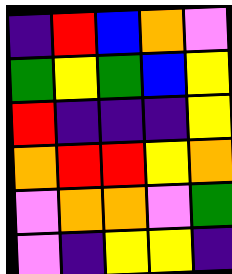[["indigo", "red", "blue", "orange", "violet"], ["green", "yellow", "green", "blue", "yellow"], ["red", "indigo", "indigo", "indigo", "yellow"], ["orange", "red", "red", "yellow", "orange"], ["violet", "orange", "orange", "violet", "green"], ["violet", "indigo", "yellow", "yellow", "indigo"]]